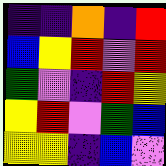[["indigo", "indigo", "orange", "indigo", "red"], ["blue", "yellow", "red", "violet", "red"], ["green", "violet", "indigo", "red", "yellow"], ["yellow", "red", "violet", "green", "blue"], ["yellow", "yellow", "indigo", "blue", "violet"]]